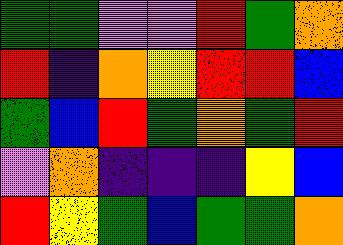[["green", "green", "violet", "violet", "red", "green", "orange"], ["red", "indigo", "orange", "yellow", "red", "red", "blue"], ["green", "blue", "red", "green", "orange", "green", "red"], ["violet", "orange", "indigo", "indigo", "indigo", "yellow", "blue"], ["red", "yellow", "green", "blue", "green", "green", "orange"]]